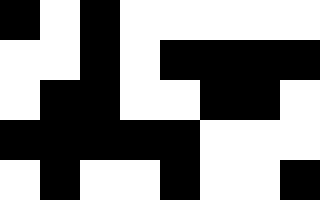[["black", "white", "black", "white", "white", "white", "white", "white"], ["white", "white", "black", "white", "black", "black", "black", "black"], ["white", "black", "black", "white", "white", "black", "black", "white"], ["black", "black", "black", "black", "black", "white", "white", "white"], ["white", "black", "white", "white", "black", "white", "white", "black"]]